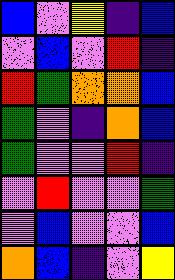[["blue", "violet", "yellow", "indigo", "blue"], ["violet", "blue", "violet", "red", "indigo"], ["red", "green", "orange", "orange", "blue"], ["green", "violet", "indigo", "orange", "blue"], ["green", "violet", "violet", "red", "indigo"], ["violet", "red", "violet", "violet", "green"], ["violet", "blue", "violet", "violet", "blue"], ["orange", "blue", "indigo", "violet", "yellow"]]